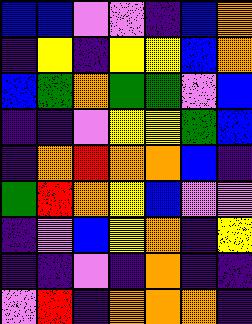[["blue", "blue", "violet", "violet", "indigo", "blue", "orange"], ["indigo", "yellow", "indigo", "yellow", "yellow", "blue", "orange"], ["blue", "green", "orange", "green", "green", "violet", "blue"], ["indigo", "indigo", "violet", "yellow", "yellow", "green", "blue"], ["indigo", "orange", "red", "orange", "orange", "blue", "indigo"], ["green", "red", "orange", "yellow", "blue", "violet", "violet"], ["indigo", "violet", "blue", "yellow", "orange", "indigo", "yellow"], ["indigo", "indigo", "violet", "indigo", "orange", "indigo", "indigo"], ["violet", "red", "indigo", "orange", "orange", "orange", "indigo"]]